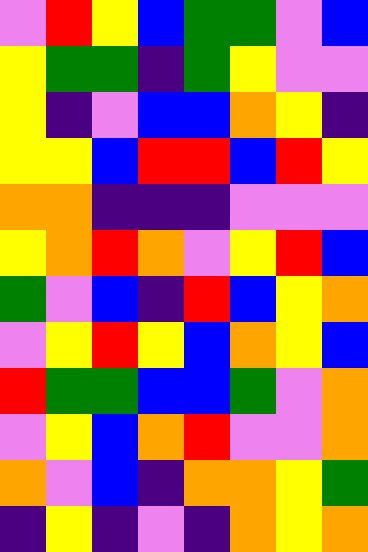[["violet", "red", "yellow", "blue", "green", "green", "violet", "blue"], ["yellow", "green", "green", "indigo", "green", "yellow", "violet", "violet"], ["yellow", "indigo", "violet", "blue", "blue", "orange", "yellow", "indigo"], ["yellow", "yellow", "blue", "red", "red", "blue", "red", "yellow"], ["orange", "orange", "indigo", "indigo", "indigo", "violet", "violet", "violet"], ["yellow", "orange", "red", "orange", "violet", "yellow", "red", "blue"], ["green", "violet", "blue", "indigo", "red", "blue", "yellow", "orange"], ["violet", "yellow", "red", "yellow", "blue", "orange", "yellow", "blue"], ["red", "green", "green", "blue", "blue", "green", "violet", "orange"], ["violet", "yellow", "blue", "orange", "red", "violet", "violet", "orange"], ["orange", "violet", "blue", "indigo", "orange", "orange", "yellow", "green"], ["indigo", "yellow", "indigo", "violet", "indigo", "orange", "yellow", "orange"]]